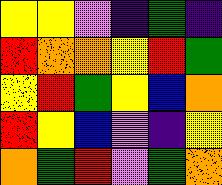[["yellow", "yellow", "violet", "indigo", "green", "indigo"], ["red", "orange", "orange", "yellow", "red", "green"], ["yellow", "red", "green", "yellow", "blue", "orange"], ["red", "yellow", "blue", "violet", "indigo", "yellow"], ["orange", "green", "red", "violet", "green", "orange"]]